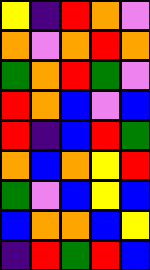[["yellow", "indigo", "red", "orange", "violet"], ["orange", "violet", "orange", "red", "orange"], ["green", "orange", "red", "green", "violet"], ["red", "orange", "blue", "violet", "blue"], ["red", "indigo", "blue", "red", "green"], ["orange", "blue", "orange", "yellow", "red"], ["green", "violet", "blue", "yellow", "blue"], ["blue", "orange", "orange", "blue", "yellow"], ["indigo", "red", "green", "red", "blue"]]